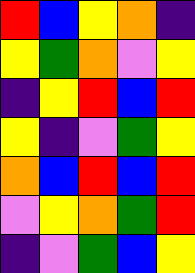[["red", "blue", "yellow", "orange", "indigo"], ["yellow", "green", "orange", "violet", "yellow"], ["indigo", "yellow", "red", "blue", "red"], ["yellow", "indigo", "violet", "green", "yellow"], ["orange", "blue", "red", "blue", "red"], ["violet", "yellow", "orange", "green", "red"], ["indigo", "violet", "green", "blue", "yellow"]]